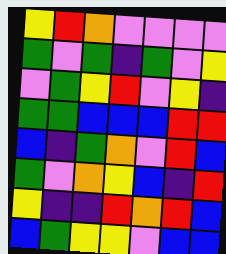[["yellow", "red", "orange", "violet", "violet", "violet", "violet"], ["green", "violet", "green", "indigo", "green", "violet", "yellow"], ["violet", "green", "yellow", "red", "violet", "yellow", "indigo"], ["green", "green", "blue", "blue", "blue", "red", "red"], ["blue", "indigo", "green", "orange", "violet", "red", "blue"], ["green", "violet", "orange", "yellow", "blue", "indigo", "red"], ["yellow", "indigo", "indigo", "red", "orange", "red", "blue"], ["blue", "green", "yellow", "yellow", "violet", "blue", "blue"]]